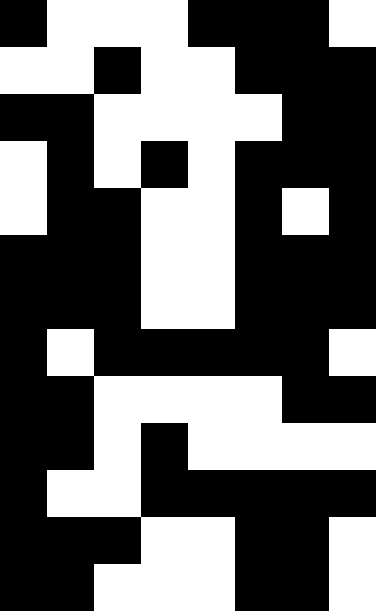[["black", "white", "white", "white", "black", "black", "black", "white"], ["white", "white", "black", "white", "white", "black", "black", "black"], ["black", "black", "white", "white", "white", "white", "black", "black"], ["white", "black", "white", "black", "white", "black", "black", "black"], ["white", "black", "black", "white", "white", "black", "white", "black"], ["black", "black", "black", "white", "white", "black", "black", "black"], ["black", "black", "black", "white", "white", "black", "black", "black"], ["black", "white", "black", "black", "black", "black", "black", "white"], ["black", "black", "white", "white", "white", "white", "black", "black"], ["black", "black", "white", "black", "white", "white", "white", "white"], ["black", "white", "white", "black", "black", "black", "black", "black"], ["black", "black", "black", "white", "white", "black", "black", "white"], ["black", "black", "white", "white", "white", "black", "black", "white"]]